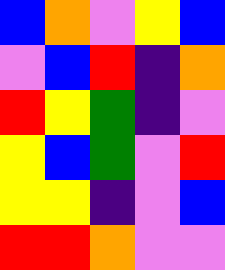[["blue", "orange", "violet", "yellow", "blue"], ["violet", "blue", "red", "indigo", "orange"], ["red", "yellow", "green", "indigo", "violet"], ["yellow", "blue", "green", "violet", "red"], ["yellow", "yellow", "indigo", "violet", "blue"], ["red", "red", "orange", "violet", "violet"]]